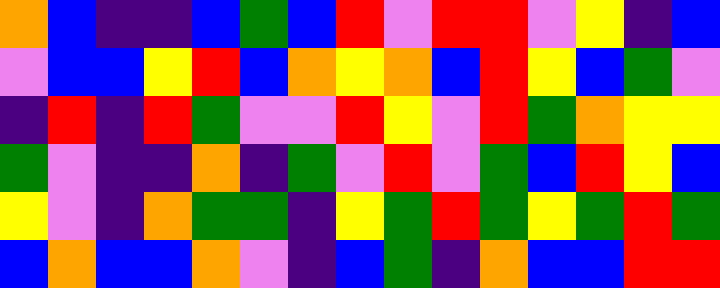[["orange", "blue", "indigo", "indigo", "blue", "green", "blue", "red", "violet", "red", "red", "violet", "yellow", "indigo", "blue"], ["violet", "blue", "blue", "yellow", "red", "blue", "orange", "yellow", "orange", "blue", "red", "yellow", "blue", "green", "violet"], ["indigo", "red", "indigo", "red", "green", "violet", "violet", "red", "yellow", "violet", "red", "green", "orange", "yellow", "yellow"], ["green", "violet", "indigo", "indigo", "orange", "indigo", "green", "violet", "red", "violet", "green", "blue", "red", "yellow", "blue"], ["yellow", "violet", "indigo", "orange", "green", "green", "indigo", "yellow", "green", "red", "green", "yellow", "green", "red", "green"], ["blue", "orange", "blue", "blue", "orange", "violet", "indigo", "blue", "green", "indigo", "orange", "blue", "blue", "red", "red"]]